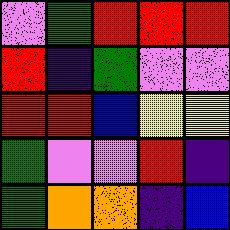[["violet", "green", "red", "red", "red"], ["red", "indigo", "green", "violet", "violet"], ["red", "red", "blue", "yellow", "yellow"], ["green", "violet", "violet", "red", "indigo"], ["green", "orange", "orange", "indigo", "blue"]]